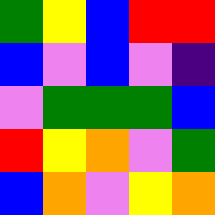[["green", "yellow", "blue", "red", "red"], ["blue", "violet", "blue", "violet", "indigo"], ["violet", "green", "green", "green", "blue"], ["red", "yellow", "orange", "violet", "green"], ["blue", "orange", "violet", "yellow", "orange"]]